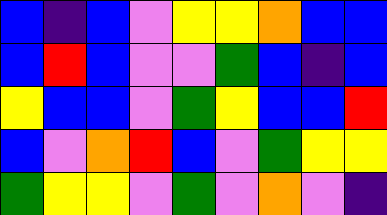[["blue", "indigo", "blue", "violet", "yellow", "yellow", "orange", "blue", "blue"], ["blue", "red", "blue", "violet", "violet", "green", "blue", "indigo", "blue"], ["yellow", "blue", "blue", "violet", "green", "yellow", "blue", "blue", "red"], ["blue", "violet", "orange", "red", "blue", "violet", "green", "yellow", "yellow"], ["green", "yellow", "yellow", "violet", "green", "violet", "orange", "violet", "indigo"]]